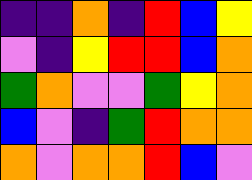[["indigo", "indigo", "orange", "indigo", "red", "blue", "yellow"], ["violet", "indigo", "yellow", "red", "red", "blue", "orange"], ["green", "orange", "violet", "violet", "green", "yellow", "orange"], ["blue", "violet", "indigo", "green", "red", "orange", "orange"], ["orange", "violet", "orange", "orange", "red", "blue", "violet"]]